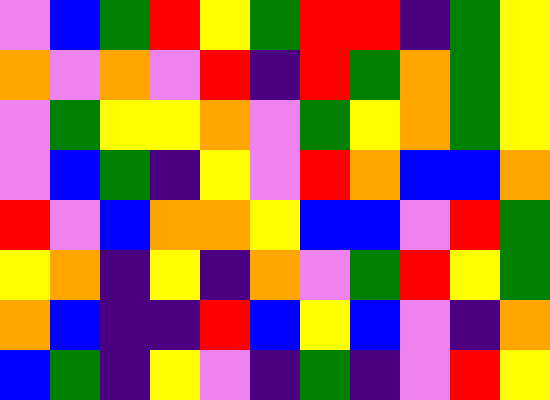[["violet", "blue", "green", "red", "yellow", "green", "red", "red", "indigo", "green", "yellow"], ["orange", "violet", "orange", "violet", "red", "indigo", "red", "green", "orange", "green", "yellow"], ["violet", "green", "yellow", "yellow", "orange", "violet", "green", "yellow", "orange", "green", "yellow"], ["violet", "blue", "green", "indigo", "yellow", "violet", "red", "orange", "blue", "blue", "orange"], ["red", "violet", "blue", "orange", "orange", "yellow", "blue", "blue", "violet", "red", "green"], ["yellow", "orange", "indigo", "yellow", "indigo", "orange", "violet", "green", "red", "yellow", "green"], ["orange", "blue", "indigo", "indigo", "red", "blue", "yellow", "blue", "violet", "indigo", "orange"], ["blue", "green", "indigo", "yellow", "violet", "indigo", "green", "indigo", "violet", "red", "yellow"]]